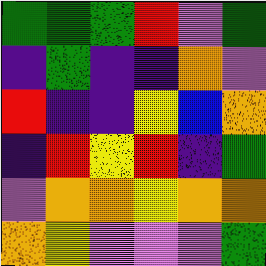[["green", "green", "green", "red", "violet", "green"], ["indigo", "green", "indigo", "indigo", "orange", "violet"], ["red", "indigo", "indigo", "yellow", "blue", "orange"], ["indigo", "red", "yellow", "red", "indigo", "green"], ["violet", "orange", "orange", "yellow", "orange", "orange"], ["orange", "yellow", "violet", "violet", "violet", "green"]]